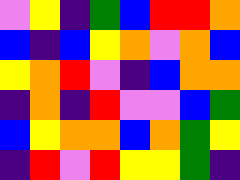[["violet", "yellow", "indigo", "green", "blue", "red", "red", "orange"], ["blue", "indigo", "blue", "yellow", "orange", "violet", "orange", "blue"], ["yellow", "orange", "red", "violet", "indigo", "blue", "orange", "orange"], ["indigo", "orange", "indigo", "red", "violet", "violet", "blue", "green"], ["blue", "yellow", "orange", "orange", "blue", "orange", "green", "yellow"], ["indigo", "red", "violet", "red", "yellow", "yellow", "green", "indigo"]]